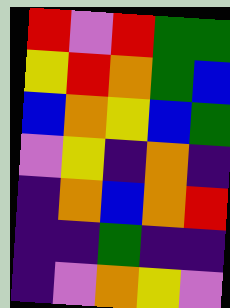[["red", "violet", "red", "green", "green"], ["yellow", "red", "orange", "green", "blue"], ["blue", "orange", "yellow", "blue", "green"], ["violet", "yellow", "indigo", "orange", "indigo"], ["indigo", "orange", "blue", "orange", "red"], ["indigo", "indigo", "green", "indigo", "indigo"], ["indigo", "violet", "orange", "yellow", "violet"]]